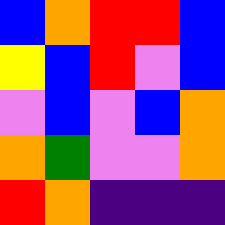[["blue", "orange", "red", "red", "blue"], ["yellow", "blue", "red", "violet", "blue"], ["violet", "blue", "violet", "blue", "orange"], ["orange", "green", "violet", "violet", "orange"], ["red", "orange", "indigo", "indigo", "indigo"]]